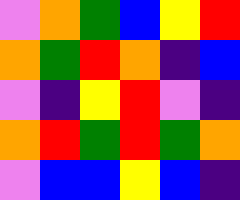[["violet", "orange", "green", "blue", "yellow", "red"], ["orange", "green", "red", "orange", "indigo", "blue"], ["violet", "indigo", "yellow", "red", "violet", "indigo"], ["orange", "red", "green", "red", "green", "orange"], ["violet", "blue", "blue", "yellow", "blue", "indigo"]]